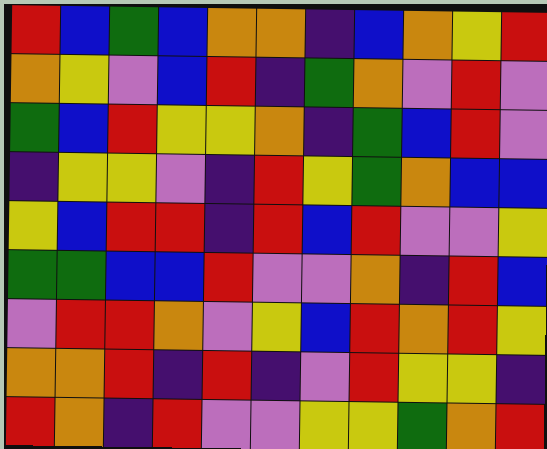[["red", "blue", "green", "blue", "orange", "orange", "indigo", "blue", "orange", "yellow", "red"], ["orange", "yellow", "violet", "blue", "red", "indigo", "green", "orange", "violet", "red", "violet"], ["green", "blue", "red", "yellow", "yellow", "orange", "indigo", "green", "blue", "red", "violet"], ["indigo", "yellow", "yellow", "violet", "indigo", "red", "yellow", "green", "orange", "blue", "blue"], ["yellow", "blue", "red", "red", "indigo", "red", "blue", "red", "violet", "violet", "yellow"], ["green", "green", "blue", "blue", "red", "violet", "violet", "orange", "indigo", "red", "blue"], ["violet", "red", "red", "orange", "violet", "yellow", "blue", "red", "orange", "red", "yellow"], ["orange", "orange", "red", "indigo", "red", "indigo", "violet", "red", "yellow", "yellow", "indigo"], ["red", "orange", "indigo", "red", "violet", "violet", "yellow", "yellow", "green", "orange", "red"]]